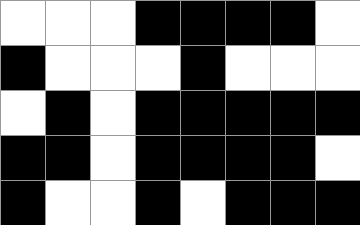[["white", "white", "white", "black", "black", "black", "black", "white"], ["black", "white", "white", "white", "black", "white", "white", "white"], ["white", "black", "white", "black", "black", "black", "black", "black"], ["black", "black", "white", "black", "black", "black", "black", "white"], ["black", "white", "white", "black", "white", "black", "black", "black"]]